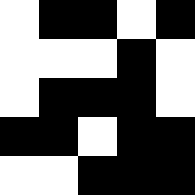[["white", "black", "black", "white", "black"], ["white", "white", "white", "black", "white"], ["white", "black", "black", "black", "white"], ["black", "black", "white", "black", "black"], ["white", "white", "black", "black", "black"]]